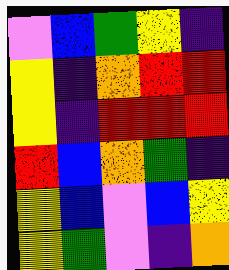[["violet", "blue", "green", "yellow", "indigo"], ["yellow", "indigo", "orange", "red", "red"], ["yellow", "indigo", "red", "red", "red"], ["red", "blue", "orange", "green", "indigo"], ["yellow", "blue", "violet", "blue", "yellow"], ["yellow", "green", "violet", "indigo", "orange"]]